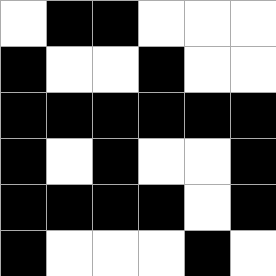[["white", "black", "black", "white", "white", "white"], ["black", "white", "white", "black", "white", "white"], ["black", "black", "black", "black", "black", "black"], ["black", "white", "black", "white", "white", "black"], ["black", "black", "black", "black", "white", "black"], ["black", "white", "white", "white", "black", "white"]]